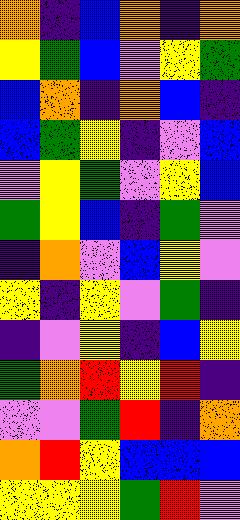[["orange", "indigo", "blue", "orange", "indigo", "orange"], ["yellow", "green", "blue", "violet", "yellow", "green"], ["blue", "orange", "indigo", "orange", "blue", "indigo"], ["blue", "green", "yellow", "indigo", "violet", "blue"], ["violet", "yellow", "green", "violet", "yellow", "blue"], ["green", "yellow", "blue", "indigo", "green", "violet"], ["indigo", "orange", "violet", "blue", "yellow", "violet"], ["yellow", "indigo", "yellow", "violet", "green", "indigo"], ["indigo", "violet", "yellow", "indigo", "blue", "yellow"], ["green", "orange", "red", "yellow", "red", "indigo"], ["violet", "violet", "green", "red", "indigo", "orange"], ["orange", "red", "yellow", "blue", "blue", "blue"], ["yellow", "yellow", "yellow", "green", "red", "violet"]]